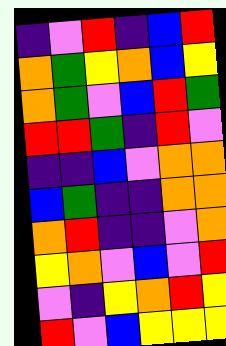[["indigo", "violet", "red", "indigo", "blue", "red"], ["orange", "green", "yellow", "orange", "blue", "yellow"], ["orange", "green", "violet", "blue", "red", "green"], ["red", "red", "green", "indigo", "red", "violet"], ["indigo", "indigo", "blue", "violet", "orange", "orange"], ["blue", "green", "indigo", "indigo", "orange", "orange"], ["orange", "red", "indigo", "indigo", "violet", "orange"], ["yellow", "orange", "violet", "blue", "violet", "red"], ["violet", "indigo", "yellow", "orange", "red", "yellow"], ["red", "violet", "blue", "yellow", "yellow", "yellow"]]